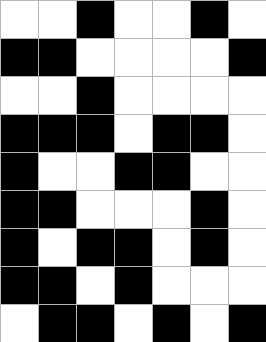[["white", "white", "black", "white", "white", "black", "white"], ["black", "black", "white", "white", "white", "white", "black"], ["white", "white", "black", "white", "white", "white", "white"], ["black", "black", "black", "white", "black", "black", "white"], ["black", "white", "white", "black", "black", "white", "white"], ["black", "black", "white", "white", "white", "black", "white"], ["black", "white", "black", "black", "white", "black", "white"], ["black", "black", "white", "black", "white", "white", "white"], ["white", "black", "black", "white", "black", "white", "black"]]